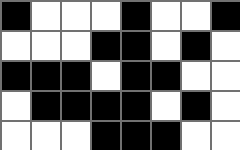[["black", "white", "white", "white", "black", "white", "white", "black"], ["white", "white", "white", "black", "black", "white", "black", "white"], ["black", "black", "black", "white", "black", "black", "white", "white"], ["white", "black", "black", "black", "black", "white", "black", "white"], ["white", "white", "white", "black", "black", "black", "white", "white"]]